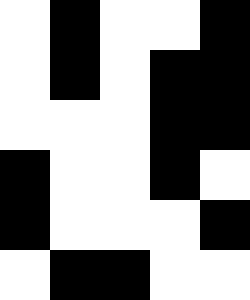[["white", "black", "white", "white", "black"], ["white", "black", "white", "black", "black"], ["white", "white", "white", "black", "black"], ["black", "white", "white", "black", "white"], ["black", "white", "white", "white", "black"], ["white", "black", "black", "white", "white"]]